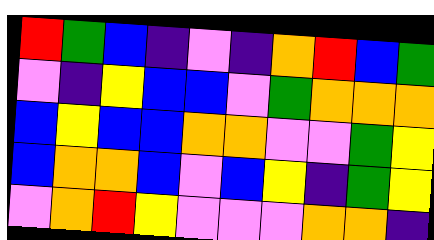[["red", "green", "blue", "indigo", "violet", "indigo", "orange", "red", "blue", "green"], ["violet", "indigo", "yellow", "blue", "blue", "violet", "green", "orange", "orange", "orange"], ["blue", "yellow", "blue", "blue", "orange", "orange", "violet", "violet", "green", "yellow"], ["blue", "orange", "orange", "blue", "violet", "blue", "yellow", "indigo", "green", "yellow"], ["violet", "orange", "red", "yellow", "violet", "violet", "violet", "orange", "orange", "indigo"]]